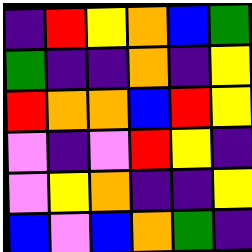[["indigo", "red", "yellow", "orange", "blue", "green"], ["green", "indigo", "indigo", "orange", "indigo", "yellow"], ["red", "orange", "orange", "blue", "red", "yellow"], ["violet", "indigo", "violet", "red", "yellow", "indigo"], ["violet", "yellow", "orange", "indigo", "indigo", "yellow"], ["blue", "violet", "blue", "orange", "green", "indigo"]]